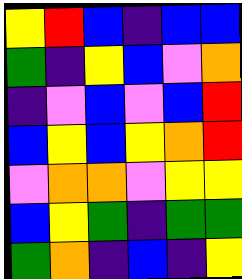[["yellow", "red", "blue", "indigo", "blue", "blue"], ["green", "indigo", "yellow", "blue", "violet", "orange"], ["indigo", "violet", "blue", "violet", "blue", "red"], ["blue", "yellow", "blue", "yellow", "orange", "red"], ["violet", "orange", "orange", "violet", "yellow", "yellow"], ["blue", "yellow", "green", "indigo", "green", "green"], ["green", "orange", "indigo", "blue", "indigo", "yellow"]]